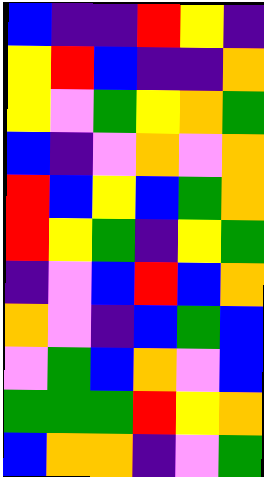[["blue", "indigo", "indigo", "red", "yellow", "indigo"], ["yellow", "red", "blue", "indigo", "indigo", "orange"], ["yellow", "violet", "green", "yellow", "orange", "green"], ["blue", "indigo", "violet", "orange", "violet", "orange"], ["red", "blue", "yellow", "blue", "green", "orange"], ["red", "yellow", "green", "indigo", "yellow", "green"], ["indigo", "violet", "blue", "red", "blue", "orange"], ["orange", "violet", "indigo", "blue", "green", "blue"], ["violet", "green", "blue", "orange", "violet", "blue"], ["green", "green", "green", "red", "yellow", "orange"], ["blue", "orange", "orange", "indigo", "violet", "green"]]